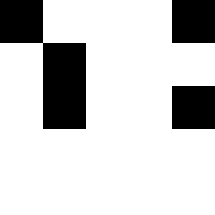[["black", "white", "white", "white", "black"], ["white", "black", "white", "white", "white"], ["white", "black", "white", "white", "black"], ["white", "white", "white", "white", "white"], ["white", "white", "white", "white", "white"]]